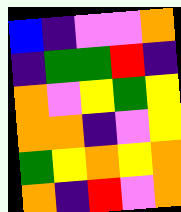[["blue", "indigo", "violet", "violet", "orange"], ["indigo", "green", "green", "red", "indigo"], ["orange", "violet", "yellow", "green", "yellow"], ["orange", "orange", "indigo", "violet", "yellow"], ["green", "yellow", "orange", "yellow", "orange"], ["orange", "indigo", "red", "violet", "orange"]]